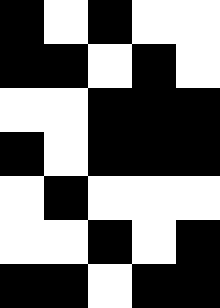[["black", "white", "black", "white", "white"], ["black", "black", "white", "black", "white"], ["white", "white", "black", "black", "black"], ["black", "white", "black", "black", "black"], ["white", "black", "white", "white", "white"], ["white", "white", "black", "white", "black"], ["black", "black", "white", "black", "black"]]